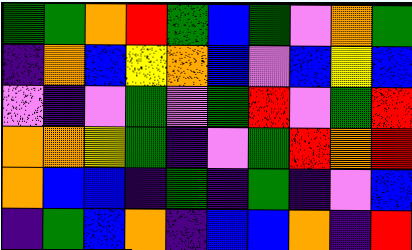[["green", "green", "orange", "red", "green", "blue", "green", "violet", "orange", "green"], ["indigo", "orange", "blue", "yellow", "orange", "blue", "violet", "blue", "yellow", "blue"], ["violet", "indigo", "violet", "green", "violet", "green", "red", "violet", "green", "red"], ["orange", "orange", "yellow", "green", "indigo", "violet", "green", "red", "orange", "red"], ["orange", "blue", "blue", "indigo", "green", "indigo", "green", "indigo", "violet", "blue"], ["indigo", "green", "blue", "orange", "indigo", "blue", "blue", "orange", "indigo", "red"]]